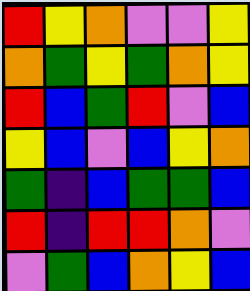[["red", "yellow", "orange", "violet", "violet", "yellow"], ["orange", "green", "yellow", "green", "orange", "yellow"], ["red", "blue", "green", "red", "violet", "blue"], ["yellow", "blue", "violet", "blue", "yellow", "orange"], ["green", "indigo", "blue", "green", "green", "blue"], ["red", "indigo", "red", "red", "orange", "violet"], ["violet", "green", "blue", "orange", "yellow", "blue"]]